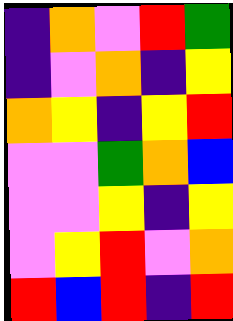[["indigo", "orange", "violet", "red", "green"], ["indigo", "violet", "orange", "indigo", "yellow"], ["orange", "yellow", "indigo", "yellow", "red"], ["violet", "violet", "green", "orange", "blue"], ["violet", "violet", "yellow", "indigo", "yellow"], ["violet", "yellow", "red", "violet", "orange"], ["red", "blue", "red", "indigo", "red"]]